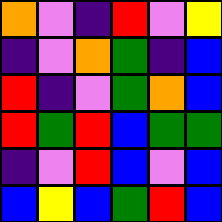[["orange", "violet", "indigo", "red", "violet", "yellow"], ["indigo", "violet", "orange", "green", "indigo", "blue"], ["red", "indigo", "violet", "green", "orange", "blue"], ["red", "green", "red", "blue", "green", "green"], ["indigo", "violet", "red", "blue", "violet", "blue"], ["blue", "yellow", "blue", "green", "red", "blue"]]